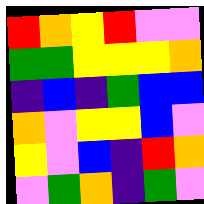[["red", "orange", "yellow", "red", "violet", "violet"], ["green", "green", "yellow", "yellow", "yellow", "orange"], ["indigo", "blue", "indigo", "green", "blue", "blue"], ["orange", "violet", "yellow", "yellow", "blue", "violet"], ["yellow", "violet", "blue", "indigo", "red", "orange"], ["violet", "green", "orange", "indigo", "green", "violet"]]